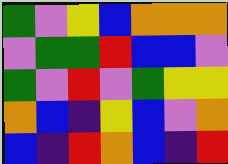[["green", "violet", "yellow", "blue", "orange", "orange", "orange"], ["violet", "green", "green", "red", "blue", "blue", "violet"], ["green", "violet", "red", "violet", "green", "yellow", "yellow"], ["orange", "blue", "indigo", "yellow", "blue", "violet", "orange"], ["blue", "indigo", "red", "orange", "blue", "indigo", "red"]]